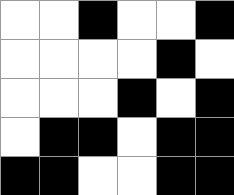[["white", "white", "black", "white", "white", "black"], ["white", "white", "white", "white", "black", "white"], ["white", "white", "white", "black", "white", "black"], ["white", "black", "black", "white", "black", "black"], ["black", "black", "white", "white", "black", "black"]]